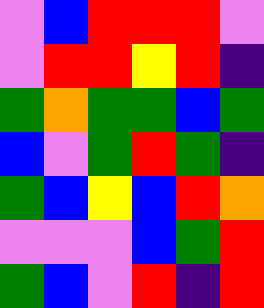[["violet", "blue", "red", "red", "red", "violet"], ["violet", "red", "red", "yellow", "red", "indigo"], ["green", "orange", "green", "green", "blue", "green"], ["blue", "violet", "green", "red", "green", "indigo"], ["green", "blue", "yellow", "blue", "red", "orange"], ["violet", "violet", "violet", "blue", "green", "red"], ["green", "blue", "violet", "red", "indigo", "red"]]